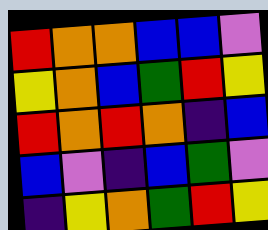[["red", "orange", "orange", "blue", "blue", "violet"], ["yellow", "orange", "blue", "green", "red", "yellow"], ["red", "orange", "red", "orange", "indigo", "blue"], ["blue", "violet", "indigo", "blue", "green", "violet"], ["indigo", "yellow", "orange", "green", "red", "yellow"]]